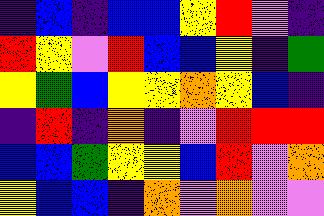[["indigo", "blue", "indigo", "blue", "blue", "yellow", "red", "violet", "indigo"], ["red", "yellow", "violet", "red", "blue", "blue", "yellow", "indigo", "green"], ["yellow", "green", "blue", "yellow", "yellow", "orange", "yellow", "blue", "indigo"], ["indigo", "red", "indigo", "orange", "indigo", "violet", "red", "red", "red"], ["blue", "blue", "green", "yellow", "yellow", "blue", "red", "violet", "orange"], ["yellow", "blue", "blue", "indigo", "orange", "violet", "orange", "violet", "violet"]]